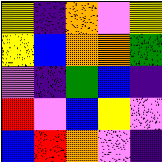[["yellow", "indigo", "orange", "violet", "yellow"], ["yellow", "blue", "orange", "orange", "green"], ["violet", "indigo", "green", "blue", "indigo"], ["red", "violet", "blue", "yellow", "violet"], ["blue", "red", "orange", "violet", "indigo"]]